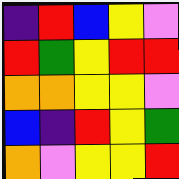[["indigo", "red", "blue", "yellow", "violet"], ["red", "green", "yellow", "red", "red"], ["orange", "orange", "yellow", "yellow", "violet"], ["blue", "indigo", "red", "yellow", "green"], ["orange", "violet", "yellow", "yellow", "red"]]